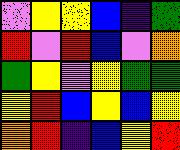[["violet", "yellow", "yellow", "blue", "indigo", "green"], ["red", "violet", "red", "blue", "violet", "orange"], ["green", "yellow", "violet", "yellow", "green", "green"], ["yellow", "red", "blue", "yellow", "blue", "yellow"], ["orange", "red", "indigo", "blue", "yellow", "red"]]